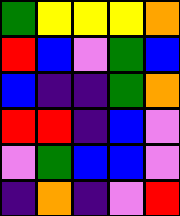[["green", "yellow", "yellow", "yellow", "orange"], ["red", "blue", "violet", "green", "blue"], ["blue", "indigo", "indigo", "green", "orange"], ["red", "red", "indigo", "blue", "violet"], ["violet", "green", "blue", "blue", "violet"], ["indigo", "orange", "indigo", "violet", "red"]]